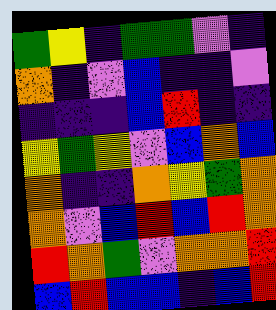[["green", "yellow", "indigo", "green", "green", "violet", "indigo"], ["orange", "indigo", "violet", "blue", "indigo", "indigo", "violet"], ["indigo", "indigo", "indigo", "blue", "red", "indigo", "indigo"], ["yellow", "green", "yellow", "violet", "blue", "orange", "blue"], ["orange", "indigo", "indigo", "orange", "yellow", "green", "orange"], ["orange", "violet", "blue", "red", "blue", "red", "orange"], ["red", "orange", "green", "violet", "orange", "orange", "red"], ["blue", "red", "blue", "blue", "indigo", "blue", "red"]]